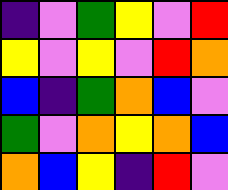[["indigo", "violet", "green", "yellow", "violet", "red"], ["yellow", "violet", "yellow", "violet", "red", "orange"], ["blue", "indigo", "green", "orange", "blue", "violet"], ["green", "violet", "orange", "yellow", "orange", "blue"], ["orange", "blue", "yellow", "indigo", "red", "violet"]]